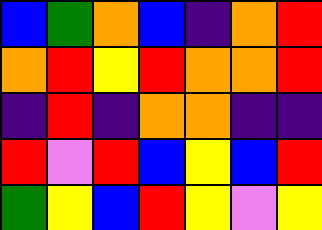[["blue", "green", "orange", "blue", "indigo", "orange", "red"], ["orange", "red", "yellow", "red", "orange", "orange", "red"], ["indigo", "red", "indigo", "orange", "orange", "indigo", "indigo"], ["red", "violet", "red", "blue", "yellow", "blue", "red"], ["green", "yellow", "blue", "red", "yellow", "violet", "yellow"]]